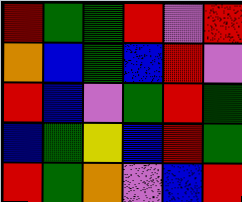[["red", "green", "green", "red", "violet", "red"], ["orange", "blue", "green", "blue", "red", "violet"], ["red", "blue", "violet", "green", "red", "green"], ["blue", "green", "yellow", "blue", "red", "green"], ["red", "green", "orange", "violet", "blue", "red"]]